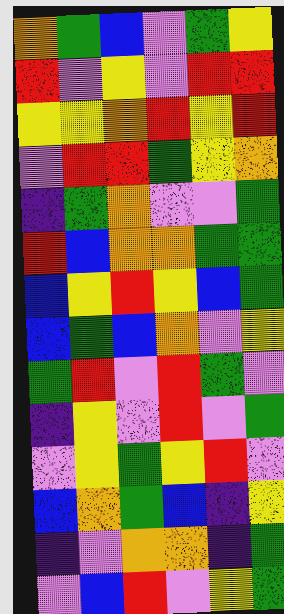[["orange", "green", "blue", "violet", "green", "yellow"], ["red", "violet", "yellow", "violet", "red", "red"], ["yellow", "yellow", "orange", "red", "yellow", "red"], ["violet", "red", "red", "green", "yellow", "orange"], ["indigo", "green", "orange", "violet", "violet", "green"], ["red", "blue", "orange", "orange", "green", "green"], ["blue", "yellow", "red", "yellow", "blue", "green"], ["blue", "green", "blue", "orange", "violet", "yellow"], ["green", "red", "violet", "red", "green", "violet"], ["indigo", "yellow", "violet", "red", "violet", "green"], ["violet", "yellow", "green", "yellow", "red", "violet"], ["blue", "orange", "green", "blue", "indigo", "yellow"], ["indigo", "violet", "orange", "orange", "indigo", "green"], ["violet", "blue", "red", "violet", "yellow", "green"]]